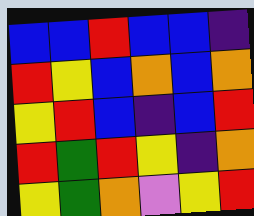[["blue", "blue", "red", "blue", "blue", "indigo"], ["red", "yellow", "blue", "orange", "blue", "orange"], ["yellow", "red", "blue", "indigo", "blue", "red"], ["red", "green", "red", "yellow", "indigo", "orange"], ["yellow", "green", "orange", "violet", "yellow", "red"]]